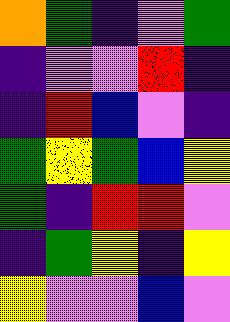[["orange", "green", "indigo", "violet", "green"], ["indigo", "violet", "violet", "red", "indigo"], ["indigo", "red", "blue", "violet", "indigo"], ["green", "yellow", "green", "blue", "yellow"], ["green", "indigo", "red", "red", "violet"], ["indigo", "green", "yellow", "indigo", "yellow"], ["yellow", "violet", "violet", "blue", "violet"]]